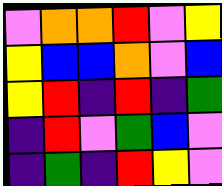[["violet", "orange", "orange", "red", "violet", "yellow"], ["yellow", "blue", "blue", "orange", "violet", "blue"], ["yellow", "red", "indigo", "red", "indigo", "green"], ["indigo", "red", "violet", "green", "blue", "violet"], ["indigo", "green", "indigo", "red", "yellow", "violet"]]